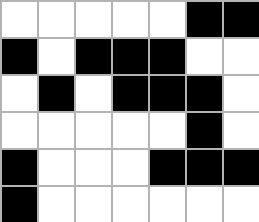[["white", "white", "white", "white", "white", "black", "black"], ["black", "white", "black", "black", "black", "white", "white"], ["white", "black", "white", "black", "black", "black", "white"], ["white", "white", "white", "white", "white", "black", "white"], ["black", "white", "white", "white", "black", "black", "black"], ["black", "white", "white", "white", "white", "white", "white"]]